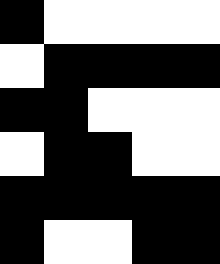[["black", "white", "white", "white", "white"], ["white", "black", "black", "black", "black"], ["black", "black", "white", "white", "white"], ["white", "black", "black", "white", "white"], ["black", "black", "black", "black", "black"], ["black", "white", "white", "black", "black"]]